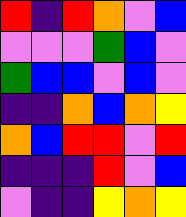[["red", "indigo", "red", "orange", "violet", "blue"], ["violet", "violet", "violet", "green", "blue", "violet"], ["green", "blue", "blue", "violet", "blue", "violet"], ["indigo", "indigo", "orange", "blue", "orange", "yellow"], ["orange", "blue", "red", "red", "violet", "red"], ["indigo", "indigo", "indigo", "red", "violet", "blue"], ["violet", "indigo", "indigo", "yellow", "orange", "yellow"]]